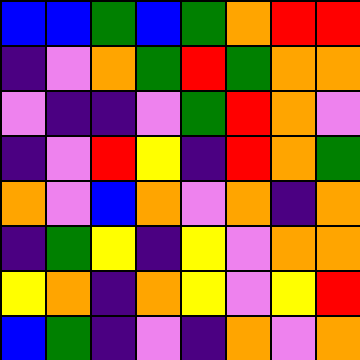[["blue", "blue", "green", "blue", "green", "orange", "red", "red"], ["indigo", "violet", "orange", "green", "red", "green", "orange", "orange"], ["violet", "indigo", "indigo", "violet", "green", "red", "orange", "violet"], ["indigo", "violet", "red", "yellow", "indigo", "red", "orange", "green"], ["orange", "violet", "blue", "orange", "violet", "orange", "indigo", "orange"], ["indigo", "green", "yellow", "indigo", "yellow", "violet", "orange", "orange"], ["yellow", "orange", "indigo", "orange", "yellow", "violet", "yellow", "red"], ["blue", "green", "indigo", "violet", "indigo", "orange", "violet", "orange"]]